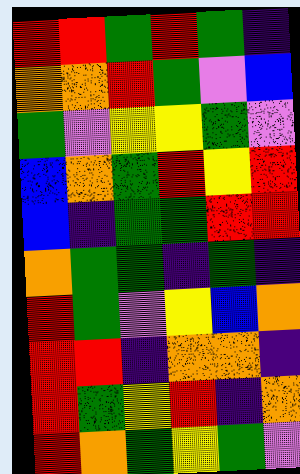[["red", "red", "green", "red", "green", "indigo"], ["orange", "orange", "red", "green", "violet", "blue"], ["green", "violet", "yellow", "yellow", "green", "violet"], ["blue", "orange", "green", "red", "yellow", "red"], ["blue", "indigo", "green", "green", "red", "red"], ["orange", "green", "green", "indigo", "green", "indigo"], ["red", "green", "violet", "yellow", "blue", "orange"], ["red", "red", "indigo", "orange", "orange", "indigo"], ["red", "green", "yellow", "red", "indigo", "orange"], ["red", "orange", "green", "yellow", "green", "violet"]]